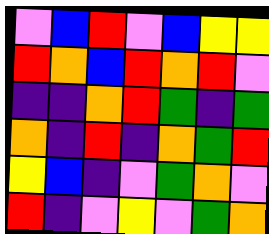[["violet", "blue", "red", "violet", "blue", "yellow", "yellow"], ["red", "orange", "blue", "red", "orange", "red", "violet"], ["indigo", "indigo", "orange", "red", "green", "indigo", "green"], ["orange", "indigo", "red", "indigo", "orange", "green", "red"], ["yellow", "blue", "indigo", "violet", "green", "orange", "violet"], ["red", "indigo", "violet", "yellow", "violet", "green", "orange"]]